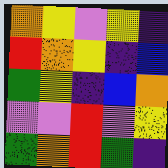[["orange", "yellow", "violet", "yellow", "indigo"], ["red", "orange", "yellow", "indigo", "blue"], ["green", "yellow", "indigo", "blue", "orange"], ["violet", "violet", "red", "violet", "yellow"], ["green", "orange", "red", "green", "indigo"]]